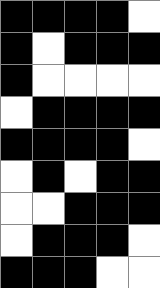[["black", "black", "black", "black", "white"], ["black", "white", "black", "black", "black"], ["black", "white", "white", "white", "white"], ["white", "black", "black", "black", "black"], ["black", "black", "black", "black", "white"], ["white", "black", "white", "black", "black"], ["white", "white", "black", "black", "black"], ["white", "black", "black", "black", "white"], ["black", "black", "black", "white", "white"]]